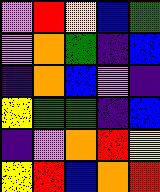[["violet", "red", "yellow", "blue", "green"], ["violet", "orange", "green", "indigo", "blue"], ["indigo", "orange", "blue", "violet", "indigo"], ["yellow", "green", "green", "indigo", "blue"], ["indigo", "violet", "orange", "red", "yellow"], ["yellow", "red", "blue", "orange", "red"]]